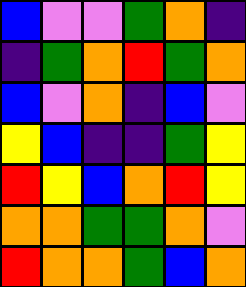[["blue", "violet", "violet", "green", "orange", "indigo"], ["indigo", "green", "orange", "red", "green", "orange"], ["blue", "violet", "orange", "indigo", "blue", "violet"], ["yellow", "blue", "indigo", "indigo", "green", "yellow"], ["red", "yellow", "blue", "orange", "red", "yellow"], ["orange", "orange", "green", "green", "orange", "violet"], ["red", "orange", "orange", "green", "blue", "orange"]]